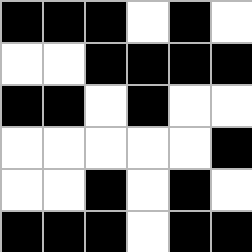[["black", "black", "black", "white", "black", "white"], ["white", "white", "black", "black", "black", "black"], ["black", "black", "white", "black", "white", "white"], ["white", "white", "white", "white", "white", "black"], ["white", "white", "black", "white", "black", "white"], ["black", "black", "black", "white", "black", "black"]]